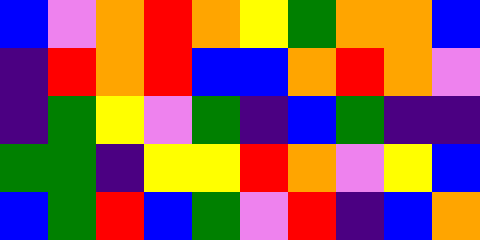[["blue", "violet", "orange", "red", "orange", "yellow", "green", "orange", "orange", "blue"], ["indigo", "red", "orange", "red", "blue", "blue", "orange", "red", "orange", "violet"], ["indigo", "green", "yellow", "violet", "green", "indigo", "blue", "green", "indigo", "indigo"], ["green", "green", "indigo", "yellow", "yellow", "red", "orange", "violet", "yellow", "blue"], ["blue", "green", "red", "blue", "green", "violet", "red", "indigo", "blue", "orange"]]